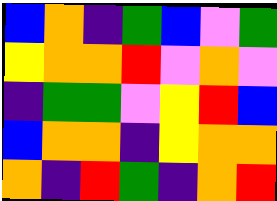[["blue", "orange", "indigo", "green", "blue", "violet", "green"], ["yellow", "orange", "orange", "red", "violet", "orange", "violet"], ["indigo", "green", "green", "violet", "yellow", "red", "blue"], ["blue", "orange", "orange", "indigo", "yellow", "orange", "orange"], ["orange", "indigo", "red", "green", "indigo", "orange", "red"]]